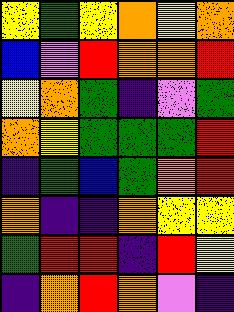[["yellow", "green", "yellow", "orange", "yellow", "orange"], ["blue", "violet", "red", "orange", "orange", "red"], ["yellow", "orange", "green", "indigo", "violet", "green"], ["orange", "yellow", "green", "green", "green", "red"], ["indigo", "green", "blue", "green", "orange", "red"], ["orange", "indigo", "indigo", "orange", "yellow", "yellow"], ["green", "red", "red", "indigo", "red", "yellow"], ["indigo", "orange", "red", "orange", "violet", "indigo"]]